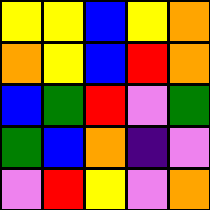[["yellow", "yellow", "blue", "yellow", "orange"], ["orange", "yellow", "blue", "red", "orange"], ["blue", "green", "red", "violet", "green"], ["green", "blue", "orange", "indigo", "violet"], ["violet", "red", "yellow", "violet", "orange"]]